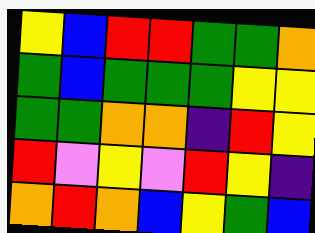[["yellow", "blue", "red", "red", "green", "green", "orange"], ["green", "blue", "green", "green", "green", "yellow", "yellow"], ["green", "green", "orange", "orange", "indigo", "red", "yellow"], ["red", "violet", "yellow", "violet", "red", "yellow", "indigo"], ["orange", "red", "orange", "blue", "yellow", "green", "blue"]]